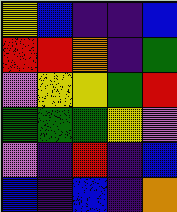[["yellow", "blue", "indigo", "indigo", "blue"], ["red", "red", "orange", "indigo", "green"], ["violet", "yellow", "yellow", "green", "red"], ["green", "green", "green", "yellow", "violet"], ["violet", "indigo", "red", "indigo", "blue"], ["blue", "indigo", "blue", "indigo", "orange"]]